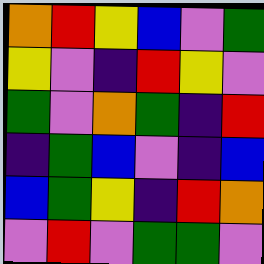[["orange", "red", "yellow", "blue", "violet", "green"], ["yellow", "violet", "indigo", "red", "yellow", "violet"], ["green", "violet", "orange", "green", "indigo", "red"], ["indigo", "green", "blue", "violet", "indigo", "blue"], ["blue", "green", "yellow", "indigo", "red", "orange"], ["violet", "red", "violet", "green", "green", "violet"]]